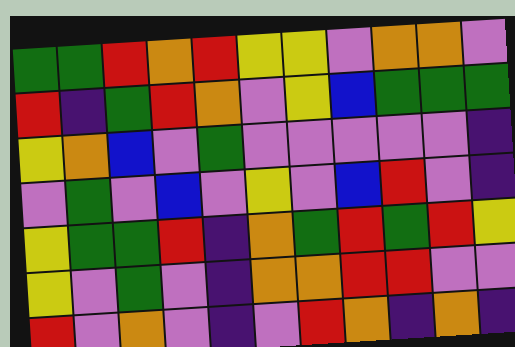[["green", "green", "red", "orange", "red", "yellow", "yellow", "violet", "orange", "orange", "violet"], ["red", "indigo", "green", "red", "orange", "violet", "yellow", "blue", "green", "green", "green"], ["yellow", "orange", "blue", "violet", "green", "violet", "violet", "violet", "violet", "violet", "indigo"], ["violet", "green", "violet", "blue", "violet", "yellow", "violet", "blue", "red", "violet", "indigo"], ["yellow", "green", "green", "red", "indigo", "orange", "green", "red", "green", "red", "yellow"], ["yellow", "violet", "green", "violet", "indigo", "orange", "orange", "red", "red", "violet", "violet"], ["red", "violet", "orange", "violet", "indigo", "violet", "red", "orange", "indigo", "orange", "indigo"]]